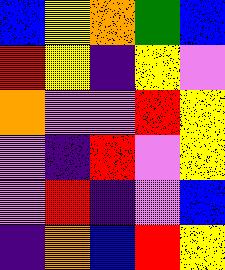[["blue", "yellow", "orange", "green", "blue"], ["red", "yellow", "indigo", "yellow", "violet"], ["orange", "violet", "violet", "red", "yellow"], ["violet", "indigo", "red", "violet", "yellow"], ["violet", "red", "indigo", "violet", "blue"], ["indigo", "orange", "blue", "red", "yellow"]]